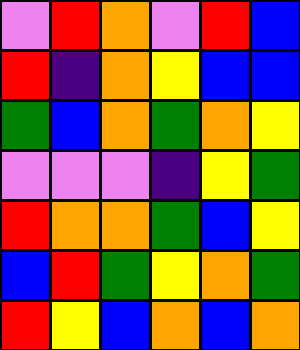[["violet", "red", "orange", "violet", "red", "blue"], ["red", "indigo", "orange", "yellow", "blue", "blue"], ["green", "blue", "orange", "green", "orange", "yellow"], ["violet", "violet", "violet", "indigo", "yellow", "green"], ["red", "orange", "orange", "green", "blue", "yellow"], ["blue", "red", "green", "yellow", "orange", "green"], ["red", "yellow", "blue", "orange", "blue", "orange"]]